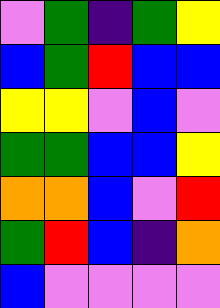[["violet", "green", "indigo", "green", "yellow"], ["blue", "green", "red", "blue", "blue"], ["yellow", "yellow", "violet", "blue", "violet"], ["green", "green", "blue", "blue", "yellow"], ["orange", "orange", "blue", "violet", "red"], ["green", "red", "blue", "indigo", "orange"], ["blue", "violet", "violet", "violet", "violet"]]